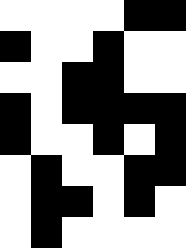[["white", "white", "white", "white", "black", "black"], ["black", "white", "white", "black", "white", "white"], ["white", "white", "black", "black", "white", "white"], ["black", "white", "black", "black", "black", "black"], ["black", "white", "white", "black", "white", "black"], ["white", "black", "white", "white", "black", "black"], ["white", "black", "black", "white", "black", "white"], ["white", "black", "white", "white", "white", "white"]]